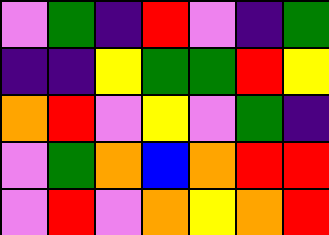[["violet", "green", "indigo", "red", "violet", "indigo", "green"], ["indigo", "indigo", "yellow", "green", "green", "red", "yellow"], ["orange", "red", "violet", "yellow", "violet", "green", "indigo"], ["violet", "green", "orange", "blue", "orange", "red", "red"], ["violet", "red", "violet", "orange", "yellow", "orange", "red"]]